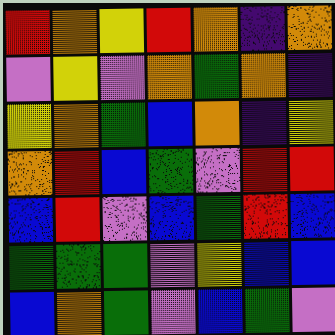[["red", "orange", "yellow", "red", "orange", "indigo", "orange"], ["violet", "yellow", "violet", "orange", "green", "orange", "indigo"], ["yellow", "orange", "green", "blue", "orange", "indigo", "yellow"], ["orange", "red", "blue", "green", "violet", "red", "red"], ["blue", "red", "violet", "blue", "green", "red", "blue"], ["green", "green", "green", "violet", "yellow", "blue", "blue"], ["blue", "orange", "green", "violet", "blue", "green", "violet"]]